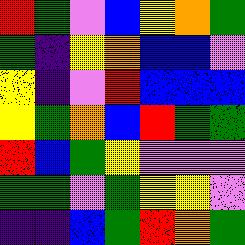[["red", "green", "violet", "blue", "yellow", "orange", "green"], ["green", "indigo", "yellow", "orange", "blue", "blue", "violet"], ["yellow", "indigo", "violet", "red", "blue", "blue", "blue"], ["yellow", "green", "orange", "blue", "red", "green", "green"], ["red", "blue", "green", "yellow", "violet", "violet", "violet"], ["green", "green", "violet", "green", "yellow", "yellow", "violet"], ["indigo", "indigo", "blue", "green", "red", "orange", "green"]]